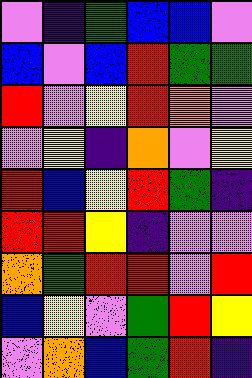[["violet", "indigo", "green", "blue", "blue", "violet"], ["blue", "violet", "blue", "red", "green", "green"], ["red", "violet", "yellow", "red", "orange", "violet"], ["violet", "yellow", "indigo", "orange", "violet", "yellow"], ["red", "blue", "yellow", "red", "green", "indigo"], ["red", "red", "yellow", "indigo", "violet", "violet"], ["orange", "green", "red", "red", "violet", "red"], ["blue", "yellow", "violet", "green", "red", "yellow"], ["violet", "orange", "blue", "green", "red", "indigo"]]